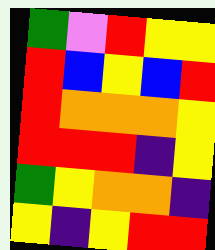[["green", "violet", "red", "yellow", "yellow"], ["red", "blue", "yellow", "blue", "red"], ["red", "orange", "orange", "orange", "yellow"], ["red", "red", "red", "indigo", "yellow"], ["green", "yellow", "orange", "orange", "indigo"], ["yellow", "indigo", "yellow", "red", "red"]]